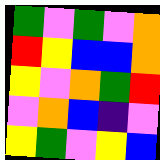[["green", "violet", "green", "violet", "orange"], ["red", "yellow", "blue", "blue", "orange"], ["yellow", "violet", "orange", "green", "red"], ["violet", "orange", "blue", "indigo", "violet"], ["yellow", "green", "violet", "yellow", "blue"]]